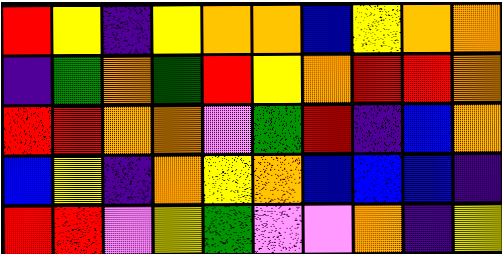[["red", "yellow", "indigo", "yellow", "orange", "orange", "blue", "yellow", "orange", "orange"], ["indigo", "green", "orange", "green", "red", "yellow", "orange", "red", "red", "orange"], ["red", "red", "orange", "orange", "violet", "green", "red", "indigo", "blue", "orange"], ["blue", "yellow", "indigo", "orange", "yellow", "orange", "blue", "blue", "blue", "indigo"], ["red", "red", "violet", "yellow", "green", "violet", "violet", "orange", "indigo", "yellow"]]